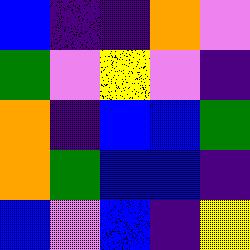[["blue", "indigo", "indigo", "orange", "violet"], ["green", "violet", "yellow", "violet", "indigo"], ["orange", "indigo", "blue", "blue", "green"], ["orange", "green", "blue", "blue", "indigo"], ["blue", "violet", "blue", "indigo", "yellow"]]